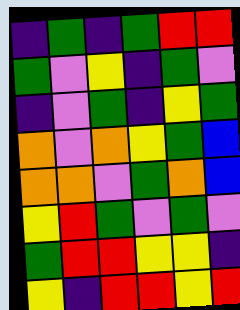[["indigo", "green", "indigo", "green", "red", "red"], ["green", "violet", "yellow", "indigo", "green", "violet"], ["indigo", "violet", "green", "indigo", "yellow", "green"], ["orange", "violet", "orange", "yellow", "green", "blue"], ["orange", "orange", "violet", "green", "orange", "blue"], ["yellow", "red", "green", "violet", "green", "violet"], ["green", "red", "red", "yellow", "yellow", "indigo"], ["yellow", "indigo", "red", "red", "yellow", "red"]]